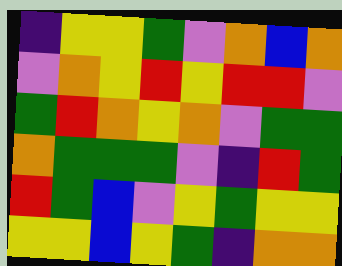[["indigo", "yellow", "yellow", "green", "violet", "orange", "blue", "orange"], ["violet", "orange", "yellow", "red", "yellow", "red", "red", "violet"], ["green", "red", "orange", "yellow", "orange", "violet", "green", "green"], ["orange", "green", "green", "green", "violet", "indigo", "red", "green"], ["red", "green", "blue", "violet", "yellow", "green", "yellow", "yellow"], ["yellow", "yellow", "blue", "yellow", "green", "indigo", "orange", "orange"]]